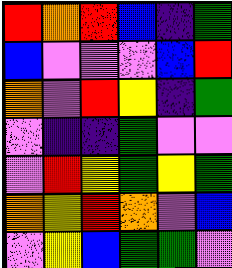[["red", "orange", "red", "blue", "indigo", "green"], ["blue", "violet", "violet", "violet", "blue", "red"], ["orange", "violet", "red", "yellow", "indigo", "green"], ["violet", "indigo", "indigo", "green", "violet", "violet"], ["violet", "red", "yellow", "green", "yellow", "green"], ["orange", "yellow", "red", "orange", "violet", "blue"], ["violet", "yellow", "blue", "green", "green", "violet"]]